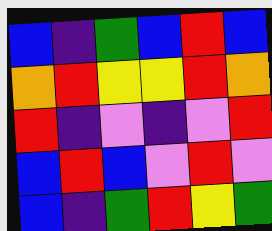[["blue", "indigo", "green", "blue", "red", "blue"], ["orange", "red", "yellow", "yellow", "red", "orange"], ["red", "indigo", "violet", "indigo", "violet", "red"], ["blue", "red", "blue", "violet", "red", "violet"], ["blue", "indigo", "green", "red", "yellow", "green"]]